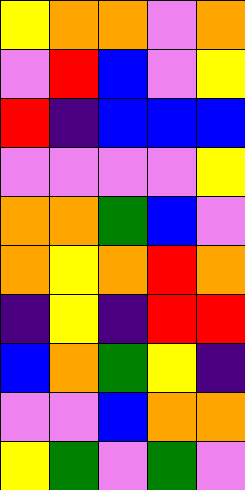[["yellow", "orange", "orange", "violet", "orange"], ["violet", "red", "blue", "violet", "yellow"], ["red", "indigo", "blue", "blue", "blue"], ["violet", "violet", "violet", "violet", "yellow"], ["orange", "orange", "green", "blue", "violet"], ["orange", "yellow", "orange", "red", "orange"], ["indigo", "yellow", "indigo", "red", "red"], ["blue", "orange", "green", "yellow", "indigo"], ["violet", "violet", "blue", "orange", "orange"], ["yellow", "green", "violet", "green", "violet"]]